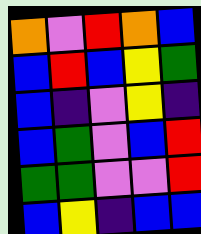[["orange", "violet", "red", "orange", "blue"], ["blue", "red", "blue", "yellow", "green"], ["blue", "indigo", "violet", "yellow", "indigo"], ["blue", "green", "violet", "blue", "red"], ["green", "green", "violet", "violet", "red"], ["blue", "yellow", "indigo", "blue", "blue"]]